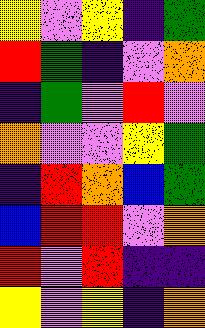[["yellow", "violet", "yellow", "indigo", "green"], ["red", "green", "indigo", "violet", "orange"], ["indigo", "green", "violet", "red", "violet"], ["orange", "violet", "violet", "yellow", "green"], ["indigo", "red", "orange", "blue", "green"], ["blue", "red", "red", "violet", "orange"], ["red", "violet", "red", "indigo", "indigo"], ["yellow", "violet", "yellow", "indigo", "orange"]]